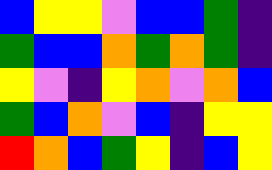[["blue", "yellow", "yellow", "violet", "blue", "blue", "green", "indigo"], ["green", "blue", "blue", "orange", "green", "orange", "green", "indigo"], ["yellow", "violet", "indigo", "yellow", "orange", "violet", "orange", "blue"], ["green", "blue", "orange", "violet", "blue", "indigo", "yellow", "yellow"], ["red", "orange", "blue", "green", "yellow", "indigo", "blue", "yellow"]]